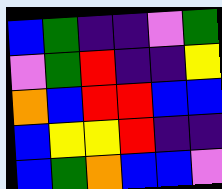[["blue", "green", "indigo", "indigo", "violet", "green"], ["violet", "green", "red", "indigo", "indigo", "yellow"], ["orange", "blue", "red", "red", "blue", "blue"], ["blue", "yellow", "yellow", "red", "indigo", "indigo"], ["blue", "green", "orange", "blue", "blue", "violet"]]